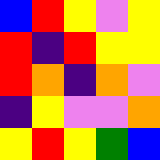[["blue", "red", "yellow", "violet", "yellow"], ["red", "indigo", "red", "yellow", "yellow"], ["red", "orange", "indigo", "orange", "violet"], ["indigo", "yellow", "violet", "violet", "orange"], ["yellow", "red", "yellow", "green", "blue"]]